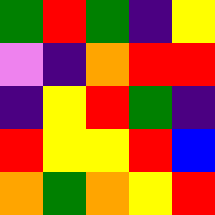[["green", "red", "green", "indigo", "yellow"], ["violet", "indigo", "orange", "red", "red"], ["indigo", "yellow", "red", "green", "indigo"], ["red", "yellow", "yellow", "red", "blue"], ["orange", "green", "orange", "yellow", "red"]]